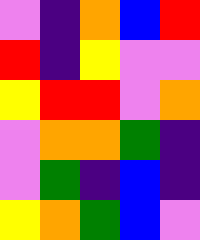[["violet", "indigo", "orange", "blue", "red"], ["red", "indigo", "yellow", "violet", "violet"], ["yellow", "red", "red", "violet", "orange"], ["violet", "orange", "orange", "green", "indigo"], ["violet", "green", "indigo", "blue", "indigo"], ["yellow", "orange", "green", "blue", "violet"]]